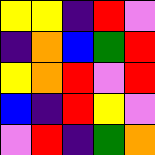[["yellow", "yellow", "indigo", "red", "violet"], ["indigo", "orange", "blue", "green", "red"], ["yellow", "orange", "red", "violet", "red"], ["blue", "indigo", "red", "yellow", "violet"], ["violet", "red", "indigo", "green", "orange"]]